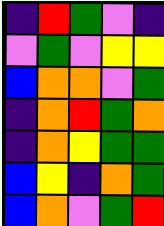[["indigo", "red", "green", "violet", "indigo"], ["violet", "green", "violet", "yellow", "yellow"], ["blue", "orange", "orange", "violet", "green"], ["indigo", "orange", "red", "green", "orange"], ["indigo", "orange", "yellow", "green", "green"], ["blue", "yellow", "indigo", "orange", "green"], ["blue", "orange", "violet", "green", "red"]]